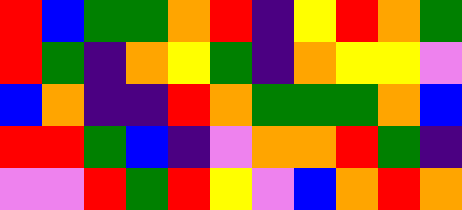[["red", "blue", "green", "green", "orange", "red", "indigo", "yellow", "red", "orange", "green"], ["red", "green", "indigo", "orange", "yellow", "green", "indigo", "orange", "yellow", "yellow", "violet"], ["blue", "orange", "indigo", "indigo", "red", "orange", "green", "green", "green", "orange", "blue"], ["red", "red", "green", "blue", "indigo", "violet", "orange", "orange", "red", "green", "indigo"], ["violet", "violet", "red", "green", "red", "yellow", "violet", "blue", "orange", "red", "orange"]]